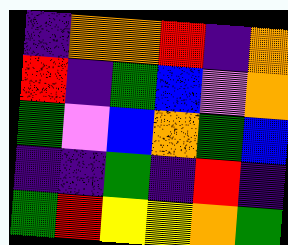[["indigo", "orange", "orange", "red", "indigo", "orange"], ["red", "indigo", "green", "blue", "violet", "orange"], ["green", "violet", "blue", "orange", "green", "blue"], ["indigo", "indigo", "green", "indigo", "red", "indigo"], ["green", "red", "yellow", "yellow", "orange", "green"]]